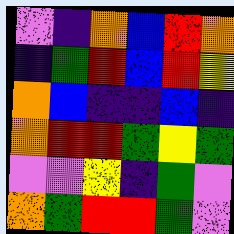[["violet", "indigo", "orange", "blue", "red", "orange"], ["indigo", "green", "red", "blue", "red", "yellow"], ["orange", "blue", "indigo", "indigo", "blue", "indigo"], ["orange", "red", "red", "green", "yellow", "green"], ["violet", "violet", "yellow", "indigo", "green", "violet"], ["orange", "green", "red", "red", "green", "violet"]]